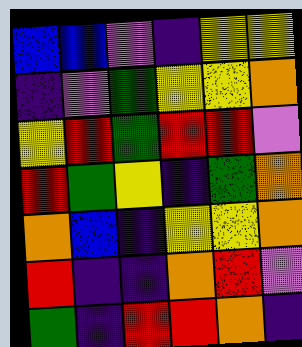[["blue", "blue", "violet", "indigo", "yellow", "yellow"], ["indigo", "violet", "green", "yellow", "yellow", "orange"], ["yellow", "red", "green", "red", "red", "violet"], ["red", "green", "yellow", "indigo", "green", "orange"], ["orange", "blue", "indigo", "yellow", "yellow", "orange"], ["red", "indigo", "indigo", "orange", "red", "violet"], ["green", "indigo", "red", "red", "orange", "indigo"]]